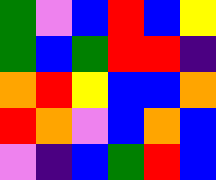[["green", "violet", "blue", "red", "blue", "yellow"], ["green", "blue", "green", "red", "red", "indigo"], ["orange", "red", "yellow", "blue", "blue", "orange"], ["red", "orange", "violet", "blue", "orange", "blue"], ["violet", "indigo", "blue", "green", "red", "blue"]]